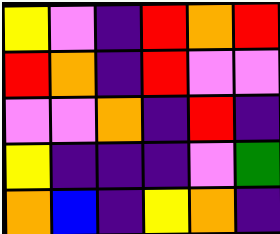[["yellow", "violet", "indigo", "red", "orange", "red"], ["red", "orange", "indigo", "red", "violet", "violet"], ["violet", "violet", "orange", "indigo", "red", "indigo"], ["yellow", "indigo", "indigo", "indigo", "violet", "green"], ["orange", "blue", "indigo", "yellow", "orange", "indigo"]]